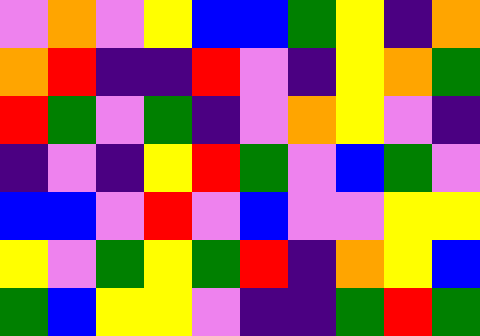[["violet", "orange", "violet", "yellow", "blue", "blue", "green", "yellow", "indigo", "orange"], ["orange", "red", "indigo", "indigo", "red", "violet", "indigo", "yellow", "orange", "green"], ["red", "green", "violet", "green", "indigo", "violet", "orange", "yellow", "violet", "indigo"], ["indigo", "violet", "indigo", "yellow", "red", "green", "violet", "blue", "green", "violet"], ["blue", "blue", "violet", "red", "violet", "blue", "violet", "violet", "yellow", "yellow"], ["yellow", "violet", "green", "yellow", "green", "red", "indigo", "orange", "yellow", "blue"], ["green", "blue", "yellow", "yellow", "violet", "indigo", "indigo", "green", "red", "green"]]